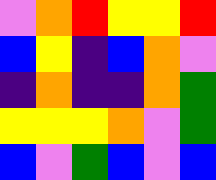[["violet", "orange", "red", "yellow", "yellow", "red"], ["blue", "yellow", "indigo", "blue", "orange", "violet"], ["indigo", "orange", "indigo", "indigo", "orange", "green"], ["yellow", "yellow", "yellow", "orange", "violet", "green"], ["blue", "violet", "green", "blue", "violet", "blue"]]